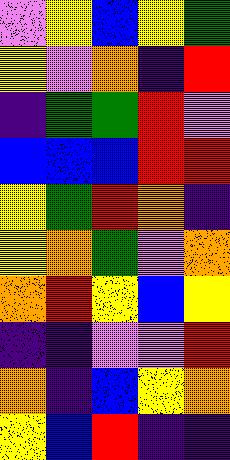[["violet", "yellow", "blue", "yellow", "green"], ["yellow", "violet", "orange", "indigo", "red"], ["indigo", "green", "green", "red", "violet"], ["blue", "blue", "blue", "red", "red"], ["yellow", "green", "red", "orange", "indigo"], ["yellow", "orange", "green", "violet", "orange"], ["orange", "red", "yellow", "blue", "yellow"], ["indigo", "indigo", "violet", "violet", "red"], ["orange", "indigo", "blue", "yellow", "orange"], ["yellow", "blue", "red", "indigo", "indigo"]]